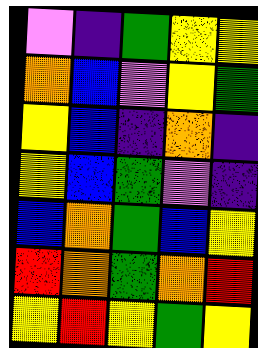[["violet", "indigo", "green", "yellow", "yellow"], ["orange", "blue", "violet", "yellow", "green"], ["yellow", "blue", "indigo", "orange", "indigo"], ["yellow", "blue", "green", "violet", "indigo"], ["blue", "orange", "green", "blue", "yellow"], ["red", "orange", "green", "orange", "red"], ["yellow", "red", "yellow", "green", "yellow"]]